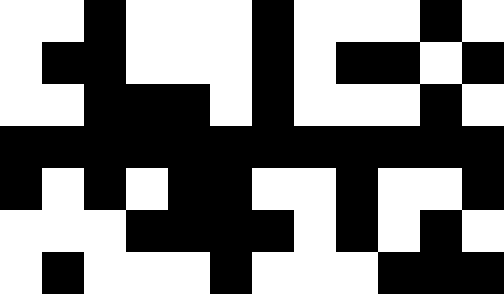[["white", "white", "black", "white", "white", "white", "black", "white", "white", "white", "black", "white"], ["white", "black", "black", "white", "white", "white", "black", "white", "black", "black", "white", "black"], ["white", "white", "black", "black", "black", "white", "black", "white", "white", "white", "black", "white"], ["black", "black", "black", "black", "black", "black", "black", "black", "black", "black", "black", "black"], ["black", "white", "black", "white", "black", "black", "white", "white", "black", "white", "white", "black"], ["white", "white", "white", "black", "black", "black", "black", "white", "black", "white", "black", "white"], ["white", "black", "white", "white", "white", "black", "white", "white", "white", "black", "black", "black"]]